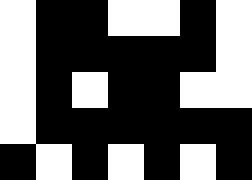[["white", "black", "black", "white", "white", "black", "white"], ["white", "black", "black", "black", "black", "black", "white"], ["white", "black", "white", "black", "black", "white", "white"], ["white", "black", "black", "black", "black", "black", "black"], ["black", "white", "black", "white", "black", "white", "black"]]